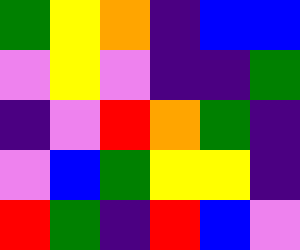[["green", "yellow", "orange", "indigo", "blue", "blue"], ["violet", "yellow", "violet", "indigo", "indigo", "green"], ["indigo", "violet", "red", "orange", "green", "indigo"], ["violet", "blue", "green", "yellow", "yellow", "indigo"], ["red", "green", "indigo", "red", "blue", "violet"]]